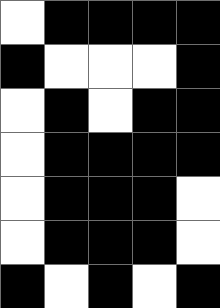[["white", "black", "black", "black", "black"], ["black", "white", "white", "white", "black"], ["white", "black", "white", "black", "black"], ["white", "black", "black", "black", "black"], ["white", "black", "black", "black", "white"], ["white", "black", "black", "black", "white"], ["black", "white", "black", "white", "black"]]